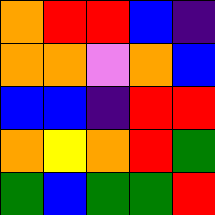[["orange", "red", "red", "blue", "indigo"], ["orange", "orange", "violet", "orange", "blue"], ["blue", "blue", "indigo", "red", "red"], ["orange", "yellow", "orange", "red", "green"], ["green", "blue", "green", "green", "red"]]